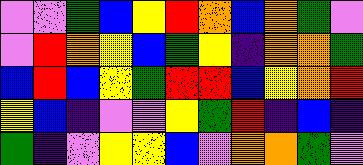[["violet", "violet", "green", "blue", "yellow", "red", "orange", "blue", "orange", "green", "violet"], ["violet", "red", "orange", "yellow", "blue", "green", "yellow", "indigo", "orange", "orange", "green"], ["blue", "red", "blue", "yellow", "green", "red", "red", "blue", "yellow", "orange", "red"], ["yellow", "blue", "indigo", "violet", "violet", "yellow", "green", "red", "indigo", "blue", "indigo"], ["green", "indigo", "violet", "yellow", "yellow", "blue", "violet", "orange", "orange", "green", "violet"]]